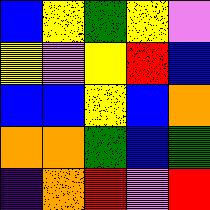[["blue", "yellow", "green", "yellow", "violet"], ["yellow", "violet", "yellow", "red", "blue"], ["blue", "blue", "yellow", "blue", "orange"], ["orange", "orange", "green", "blue", "green"], ["indigo", "orange", "red", "violet", "red"]]